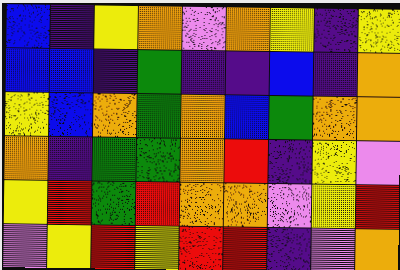[["blue", "indigo", "yellow", "orange", "violet", "orange", "yellow", "indigo", "yellow"], ["blue", "blue", "indigo", "green", "indigo", "indigo", "blue", "indigo", "orange"], ["yellow", "blue", "orange", "green", "orange", "blue", "green", "orange", "orange"], ["orange", "indigo", "green", "green", "orange", "red", "indigo", "yellow", "violet"], ["yellow", "red", "green", "red", "orange", "orange", "violet", "yellow", "red"], ["violet", "yellow", "red", "yellow", "red", "red", "indigo", "violet", "orange"]]